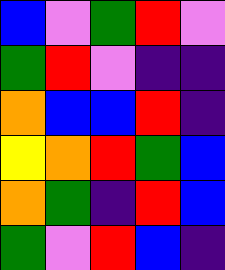[["blue", "violet", "green", "red", "violet"], ["green", "red", "violet", "indigo", "indigo"], ["orange", "blue", "blue", "red", "indigo"], ["yellow", "orange", "red", "green", "blue"], ["orange", "green", "indigo", "red", "blue"], ["green", "violet", "red", "blue", "indigo"]]